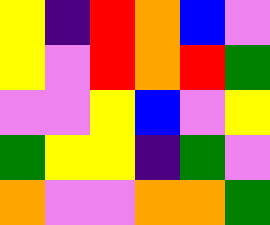[["yellow", "indigo", "red", "orange", "blue", "violet"], ["yellow", "violet", "red", "orange", "red", "green"], ["violet", "violet", "yellow", "blue", "violet", "yellow"], ["green", "yellow", "yellow", "indigo", "green", "violet"], ["orange", "violet", "violet", "orange", "orange", "green"]]